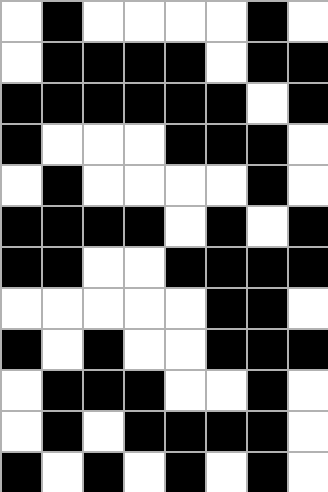[["white", "black", "white", "white", "white", "white", "black", "white"], ["white", "black", "black", "black", "black", "white", "black", "black"], ["black", "black", "black", "black", "black", "black", "white", "black"], ["black", "white", "white", "white", "black", "black", "black", "white"], ["white", "black", "white", "white", "white", "white", "black", "white"], ["black", "black", "black", "black", "white", "black", "white", "black"], ["black", "black", "white", "white", "black", "black", "black", "black"], ["white", "white", "white", "white", "white", "black", "black", "white"], ["black", "white", "black", "white", "white", "black", "black", "black"], ["white", "black", "black", "black", "white", "white", "black", "white"], ["white", "black", "white", "black", "black", "black", "black", "white"], ["black", "white", "black", "white", "black", "white", "black", "white"]]